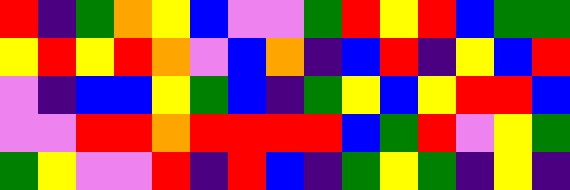[["red", "indigo", "green", "orange", "yellow", "blue", "violet", "violet", "green", "red", "yellow", "red", "blue", "green", "green"], ["yellow", "red", "yellow", "red", "orange", "violet", "blue", "orange", "indigo", "blue", "red", "indigo", "yellow", "blue", "red"], ["violet", "indigo", "blue", "blue", "yellow", "green", "blue", "indigo", "green", "yellow", "blue", "yellow", "red", "red", "blue"], ["violet", "violet", "red", "red", "orange", "red", "red", "red", "red", "blue", "green", "red", "violet", "yellow", "green"], ["green", "yellow", "violet", "violet", "red", "indigo", "red", "blue", "indigo", "green", "yellow", "green", "indigo", "yellow", "indigo"]]